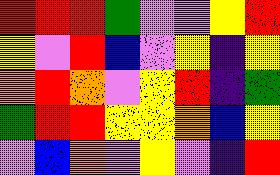[["red", "red", "red", "green", "violet", "violet", "yellow", "red"], ["yellow", "violet", "red", "blue", "violet", "yellow", "indigo", "yellow"], ["orange", "red", "orange", "violet", "yellow", "red", "indigo", "green"], ["green", "red", "red", "yellow", "yellow", "orange", "blue", "yellow"], ["violet", "blue", "orange", "violet", "yellow", "violet", "indigo", "red"]]